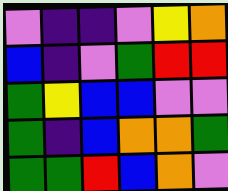[["violet", "indigo", "indigo", "violet", "yellow", "orange"], ["blue", "indigo", "violet", "green", "red", "red"], ["green", "yellow", "blue", "blue", "violet", "violet"], ["green", "indigo", "blue", "orange", "orange", "green"], ["green", "green", "red", "blue", "orange", "violet"]]